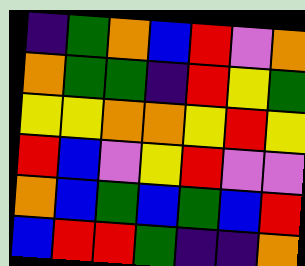[["indigo", "green", "orange", "blue", "red", "violet", "orange"], ["orange", "green", "green", "indigo", "red", "yellow", "green"], ["yellow", "yellow", "orange", "orange", "yellow", "red", "yellow"], ["red", "blue", "violet", "yellow", "red", "violet", "violet"], ["orange", "blue", "green", "blue", "green", "blue", "red"], ["blue", "red", "red", "green", "indigo", "indigo", "orange"]]